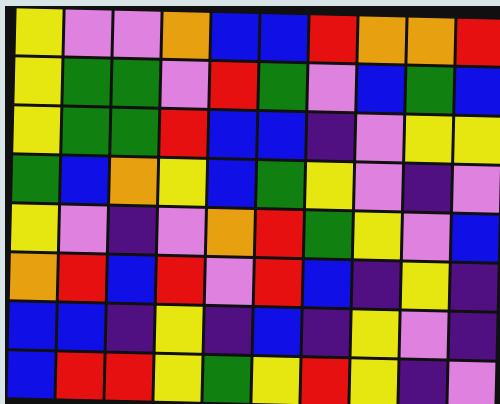[["yellow", "violet", "violet", "orange", "blue", "blue", "red", "orange", "orange", "red"], ["yellow", "green", "green", "violet", "red", "green", "violet", "blue", "green", "blue"], ["yellow", "green", "green", "red", "blue", "blue", "indigo", "violet", "yellow", "yellow"], ["green", "blue", "orange", "yellow", "blue", "green", "yellow", "violet", "indigo", "violet"], ["yellow", "violet", "indigo", "violet", "orange", "red", "green", "yellow", "violet", "blue"], ["orange", "red", "blue", "red", "violet", "red", "blue", "indigo", "yellow", "indigo"], ["blue", "blue", "indigo", "yellow", "indigo", "blue", "indigo", "yellow", "violet", "indigo"], ["blue", "red", "red", "yellow", "green", "yellow", "red", "yellow", "indigo", "violet"]]